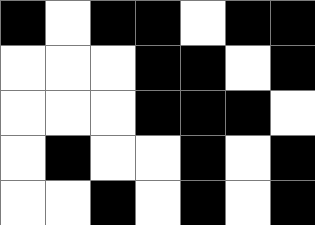[["black", "white", "black", "black", "white", "black", "black"], ["white", "white", "white", "black", "black", "white", "black"], ["white", "white", "white", "black", "black", "black", "white"], ["white", "black", "white", "white", "black", "white", "black"], ["white", "white", "black", "white", "black", "white", "black"]]